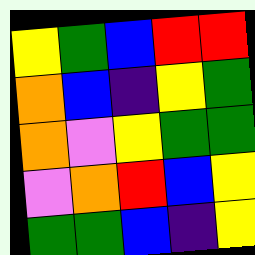[["yellow", "green", "blue", "red", "red"], ["orange", "blue", "indigo", "yellow", "green"], ["orange", "violet", "yellow", "green", "green"], ["violet", "orange", "red", "blue", "yellow"], ["green", "green", "blue", "indigo", "yellow"]]